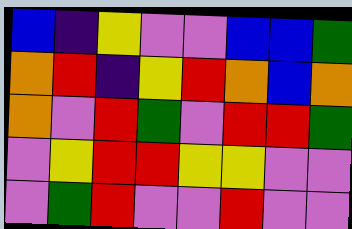[["blue", "indigo", "yellow", "violet", "violet", "blue", "blue", "green"], ["orange", "red", "indigo", "yellow", "red", "orange", "blue", "orange"], ["orange", "violet", "red", "green", "violet", "red", "red", "green"], ["violet", "yellow", "red", "red", "yellow", "yellow", "violet", "violet"], ["violet", "green", "red", "violet", "violet", "red", "violet", "violet"]]